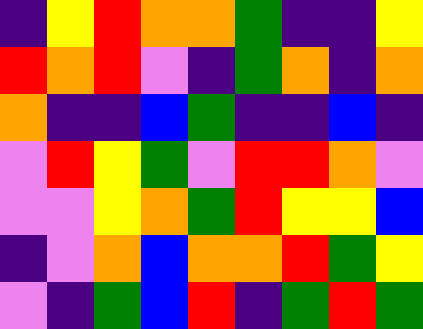[["indigo", "yellow", "red", "orange", "orange", "green", "indigo", "indigo", "yellow"], ["red", "orange", "red", "violet", "indigo", "green", "orange", "indigo", "orange"], ["orange", "indigo", "indigo", "blue", "green", "indigo", "indigo", "blue", "indigo"], ["violet", "red", "yellow", "green", "violet", "red", "red", "orange", "violet"], ["violet", "violet", "yellow", "orange", "green", "red", "yellow", "yellow", "blue"], ["indigo", "violet", "orange", "blue", "orange", "orange", "red", "green", "yellow"], ["violet", "indigo", "green", "blue", "red", "indigo", "green", "red", "green"]]